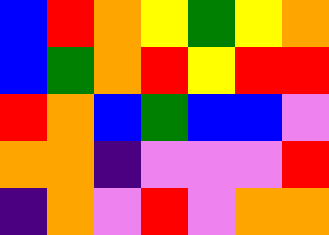[["blue", "red", "orange", "yellow", "green", "yellow", "orange"], ["blue", "green", "orange", "red", "yellow", "red", "red"], ["red", "orange", "blue", "green", "blue", "blue", "violet"], ["orange", "orange", "indigo", "violet", "violet", "violet", "red"], ["indigo", "orange", "violet", "red", "violet", "orange", "orange"]]